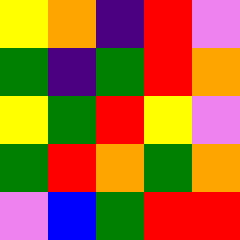[["yellow", "orange", "indigo", "red", "violet"], ["green", "indigo", "green", "red", "orange"], ["yellow", "green", "red", "yellow", "violet"], ["green", "red", "orange", "green", "orange"], ["violet", "blue", "green", "red", "red"]]